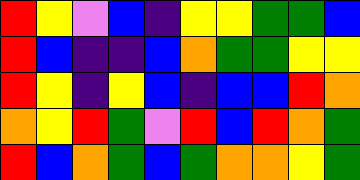[["red", "yellow", "violet", "blue", "indigo", "yellow", "yellow", "green", "green", "blue"], ["red", "blue", "indigo", "indigo", "blue", "orange", "green", "green", "yellow", "yellow"], ["red", "yellow", "indigo", "yellow", "blue", "indigo", "blue", "blue", "red", "orange"], ["orange", "yellow", "red", "green", "violet", "red", "blue", "red", "orange", "green"], ["red", "blue", "orange", "green", "blue", "green", "orange", "orange", "yellow", "green"]]